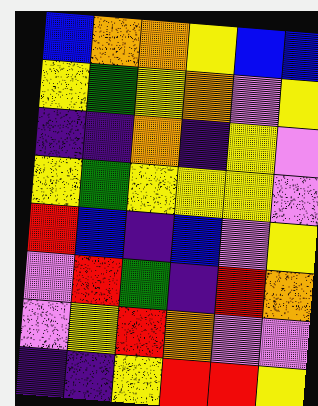[["blue", "orange", "orange", "yellow", "blue", "blue"], ["yellow", "green", "yellow", "orange", "violet", "yellow"], ["indigo", "indigo", "orange", "indigo", "yellow", "violet"], ["yellow", "green", "yellow", "yellow", "yellow", "violet"], ["red", "blue", "indigo", "blue", "violet", "yellow"], ["violet", "red", "green", "indigo", "red", "orange"], ["violet", "yellow", "red", "orange", "violet", "violet"], ["indigo", "indigo", "yellow", "red", "red", "yellow"]]